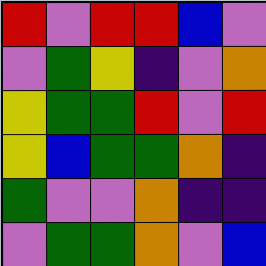[["red", "violet", "red", "red", "blue", "violet"], ["violet", "green", "yellow", "indigo", "violet", "orange"], ["yellow", "green", "green", "red", "violet", "red"], ["yellow", "blue", "green", "green", "orange", "indigo"], ["green", "violet", "violet", "orange", "indigo", "indigo"], ["violet", "green", "green", "orange", "violet", "blue"]]